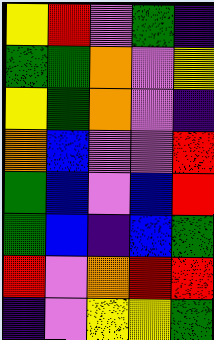[["yellow", "red", "violet", "green", "indigo"], ["green", "green", "orange", "violet", "yellow"], ["yellow", "green", "orange", "violet", "indigo"], ["orange", "blue", "violet", "violet", "red"], ["green", "blue", "violet", "blue", "red"], ["green", "blue", "indigo", "blue", "green"], ["red", "violet", "orange", "red", "red"], ["indigo", "violet", "yellow", "yellow", "green"]]